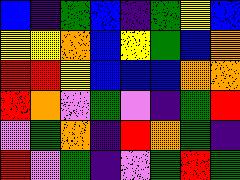[["blue", "indigo", "green", "blue", "indigo", "green", "yellow", "blue"], ["yellow", "yellow", "orange", "blue", "yellow", "green", "blue", "orange"], ["red", "red", "yellow", "blue", "blue", "blue", "orange", "orange"], ["red", "orange", "violet", "green", "violet", "indigo", "green", "red"], ["violet", "green", "orange", "indigo", "red", "orange", "green", "indigo"], ["red", "violet", "green", "indigo", "violet", "green", "red", "green"]]